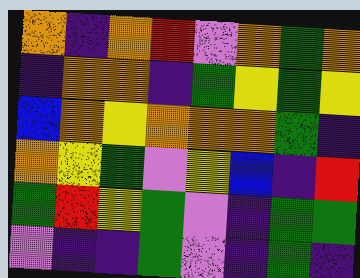[["orange", "indigo", "orange", "red", "violet", "orange", "green", "orange"], ["indigo", "orange", "orange", "indigo", "green", "yellow", "green", "yellow"], ["blue", "orange", "yellow", "orange", "orange", "orange", "green", "indigo"], ["orange", "yellow", "green", "violet", "yellow", "blue", "indigo", "red"], ["green", "red", "yellow", "green", "violet", "indigo", "green", "green"], ["violet", "indigo", "indigo", "green", "violet", "indigo", "green", "indigo"]]